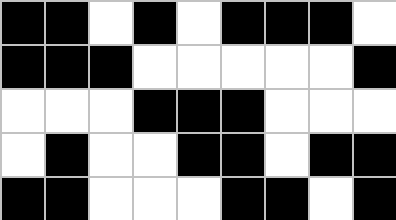[["black", "black", "white", "black", "white", "black", "black", "black", "white"], ["black", "black", "black", "white", "white", "white", "white", "white", "black"], ["white", "white", "white", "black", "black", "black", "white", "white", "white"], ["white", "black", "white", "white", "black", "black", "white", "black", "black"], ["black", "black", "white", "white", "white", "black", "black", "white", "black"]]